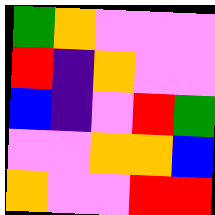[["green", "orange", "violet", "violet", "violet"], ["red", "indigo", "orange", "violet", "violet"], ["blue", "indigo", "violet", "red", "green"], ["violet", "violet", "orange", "orange", "blue"], ["orange", "violet", "violet", "red", "red"]]